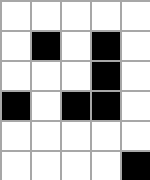[["white", "white", "white", "white", "white"], ["white", "black", "white", "black", "white"], ["white", "white", "white", "black", "white"], ["black", "white", "black", "black", "white"], ["white", "white", "white", "white", "white"], ["white", "white", "white", "white", "black"]]